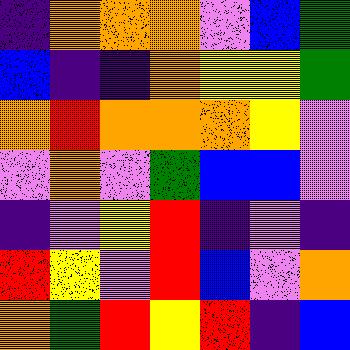[["indigo", "orange", "orange", "orange", "violet", "blue", "green"], ["blue", "indigo", "indigo", "orange", "yellow", "yellow", "green"], ["orange", "red", "orange", "orange", "orange", "yellow", "violet"], ["violet", "orange", "violet", "green", "blue", "blue", "violet"], ["indigo", "violet", "yellow", "red", "indigo", "violet", "indigo"], ["red", "yellow", "violet", "red", "blue", "violet", "orange"], ["orange", "green", "red", "yellow", "red", "indigo", "blue"]]